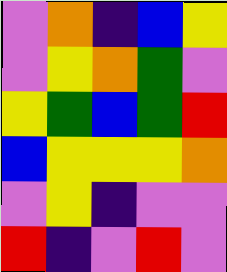[["violet", "orange", "indigo", "blue", "yellow"], ["violet", "yellow", "orange", "green", "violet"], ["yellow", "green", "blue", "green", "red"], ["blue", "yellow", "yellow", "yellow", "orange"], ["violet", "yellow", "indigo", "violet", "violet"], ["red", "indigo", "violet", "red", "violet"]]